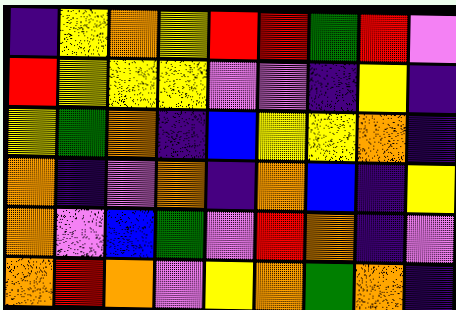[["indigo", "yellow", "orange", "yellow", "red", "red", "green", "red", "violet"], ["red", "yellow", "yellow", "yellow", "violet", "violet", "indigo", "yellow", "indigo"], ["yellow", "green", "orange", "indigo", "blue", "yellow", "yellow", "orange", "indigo"], ["orange", "indigo", "violet", "orange", "indigo", "orange", "blue", "indigo", "yellow"], ["orange", "violet", "blue", "green", "violet", "red", "orange", "indigo", "violet"], ["orange", "red", "orange", "violet", "yellow", "orange", "green", "orange", "indigo"]]